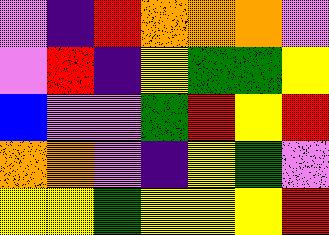[["violet", "indigo", "red", "orange", "orange", "orange", "violet"], ["violet", "red", "indigo", "yellow", "green", "green", "yellow"], ["blue", "violet", "violet", "green", "red", "yellow", "red"], ["orange", "orange", "violet", "indigo", "yellow", "green", "violet"], ["yellow", "yellow", "green", "yellow", "yellow", "yellow", "red"]]